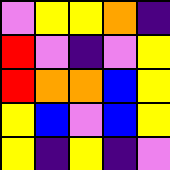[["violet", "yellow", "yellow", "orange", "indigo"], ["red", "violet", "indigo", "violet", "yellow"], ["red", "orange", "orange", "blue", "yellow"], ["yellow", "blue", "violet", "blue", "yellow"], ["yellow", "indigo", "yellow", "indigo", "violet"]]